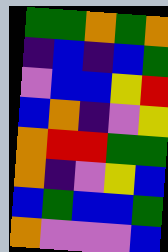[["green", "green", "orange", "green", "orange"], ["indigo", "blue", "indigo", "blue", "green"], ["violet", "blue", "blue", "yellow", "red"], ["blue", "orange", "indigo", "violet", "yellow"], ["orange", "red", "red", "green", "green"], ["orange", "indigo", "violet", "yellow", "blue"], ["blue", "green", "blue", "blue", "green"], ["orange", "violet", "violet", "violet", "blue"]]